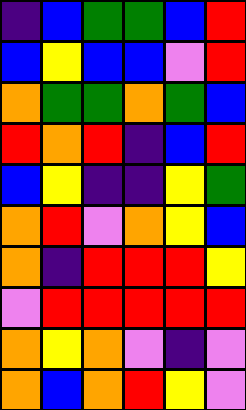[["indigo", "blue", "green", "green", "blue", "red"], ["blue", "yellow", "blue", "blue", "violet", "red"], ["orange", "green", "green", "orange", "green", "blue"], ["red", "orange", "red", "indigo", "blue", "red"], ["blue", "yellow", "indigo", "indigo", "yellow", "green"], ["orange", "red", "violet", "orange", "yellow", "blue"], ["orange", "indigo", "red", "red", "red", "yellow"], ["violet", "red", "red", "red", "red", "red"], ["orange", "yellow", "orange", "violet", "indigo", "violet"], ["orange", "blue", "orange", "red", "yellow", "violet"]]